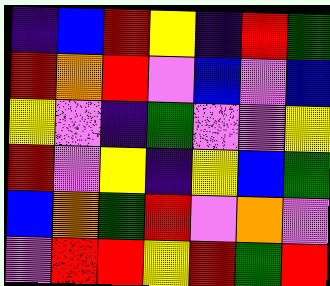[["indigo", "blue", "red", "yellow", "indigo", "red", "green"], ["red", "orange", "red", "violet", "blue", "violet", "blue"], ["yellow", "violet", "indigo", "green", "violet", "violet", "yellow"], ["red", "violet", "yellow", "indigo", "yellow", "blue", "green"], ["blue", "orange", "green", "red", "violet", "orange", "violet"], ["violet", "red", "red", "yellow", "red", "green", "red"]]